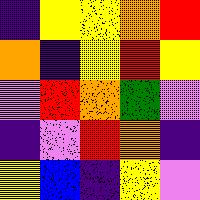[["indigo", "yellow", "yellow", "orange", "red"], ["orange", "indigo", "yellow", "red", "yellow"], ["violet", "red", "orange", "green", "violet"], ["indigo", "violet", "red", "orange", "indigo"], ["yellow", "blue", "indigo", "yellow", "violet"]]